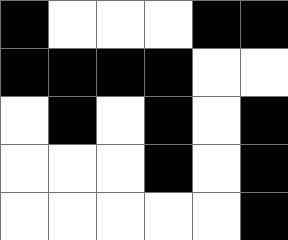[["black", "white", "white", "white", "black", "black"], ["black", "black", "black", "black", "white", "white"], ["white", "black", "white", "black", "white", "black"], ["white", "white", "white", "black", "white", "black"], ["white", "white", "white", "white", "white", "black"]]